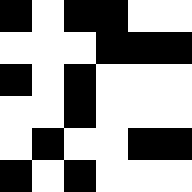[["black", "white", "black", "black", "white", "white"], ["white", "white", "white", "black", "black", "black"], ["black", "white", "black", "white", "white", "white"], ["white", "white", "black", "white", "white", "white"], ["white", "black", "white", "white", "black", "black"], ["black", "white", "black", "white", "white", "white"]]